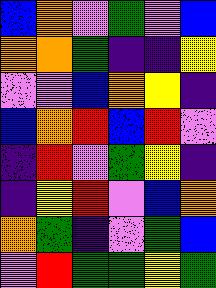[["blue", "orange", "violet", "green", "violet", "blue"], ["orange", "orange", "green", "indigo", "indigo", "yellow"], ["violet", "violet", "blue", "orange", "yellow", "indigo"], ["blue", "orange", "red", "blue", "red", "violet"], ["indigo", "red", "violet", "green", "yellow", "indigo"], ["indigo", "yellow", "red", "violet", "blue", "orange"], ["orange", "green", "indigo", "violet", "green", "blue"], ["violet", "red", "green", "green", "yellow", "green"]]